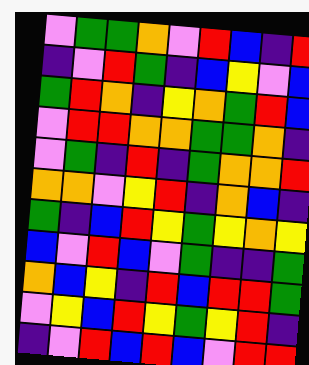[["violet", "green", "green", "orange", "violet", "red", "blue", "indigo", "red"], ["indigo", "violet", "red", "green", "indigo", "blue", "yellow", "violet", "blue"], ["green", "red", "orange", "indigo", "yellow", "orange", "green", "red", "blue"], ["violet", "red", "red", "orange", "orange", "green", "green", "orange", "indigo"], ["violet", "green", "indigo", "red", "indigo", "green", "orange", "orange", "red"], ["orange", "orange", "violet", "yellow", "red", "indigo", "orange", "blue", "indigo"], ["green", "indigo", "blue", "red", "yellow", "green", "yellow", "orange", "yellow"], ["blue", "violet", "red", "blue", "violet", "green", "indigo", "indigo", "green"], ["orange", "blue", "yellow", "indigo", "red", "blue", "red", "red", "green"], ["violet", "yellow", "blue", "red", "yellow", "green", "yellow", "red", "indigo"], ["indigo", "violet", "red", "blue", "red", "blue", "violet", "red", "red"]]